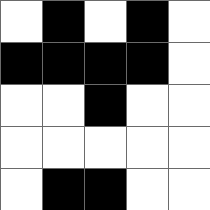[["white", "black", "white", "black", "white"], ["black", "black", "black", "black", "white"], ["white", "white", "black", "white", "white"], ["white", "white", "white", "white", "white"], ["white", "black", "black", "white", "white"]]